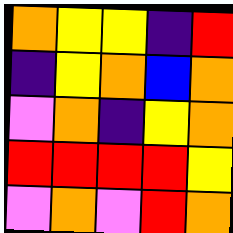[["orange", "yellow", "yellow", "indigo", "red"], ["indigo", "yellow", "orange", "blue", "orange"], ["violet", "orange", "indigo", "yellow", "orange"], ["red", "red", "red", "red", "yellow"], ["violet", "orange", "violet", "red", "orange"]]